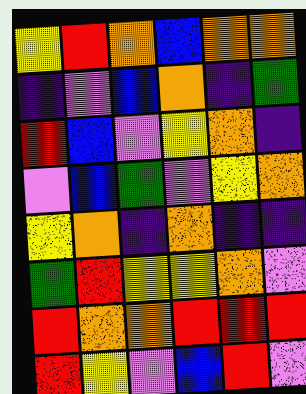[["yellow", "red", "orange", "blue", "orange", "orange"], ["indigo", "violet", "blue", "orange", "indigo", "green"], ["red", "blue", "violet", "yellow", "orange", "indigo"], ["violet", "blue", "green", "violet", "yellow", "orange"], ["yellow", "orange", "indigo", "orange", "indigo", "indigo"], ["green", "red", "yellow", "yellow", "orange", "violet"], ["red", "orange", "orange", "red", "red", "red"], ["red", "yellow", "violet", "blue", "red", "violet"]]